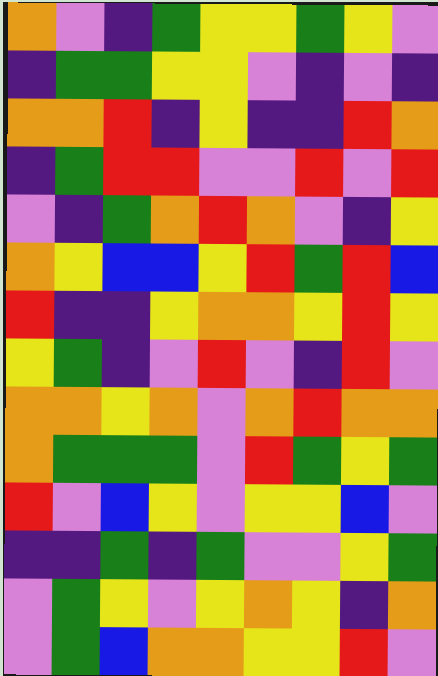[["orange", "violet", "indigo", "green", "yellow", "yellow", "green", "yellow", "violet"], ["indigo", "green", "green", "yellow", "yellow", "violet", "indigo", "violet", "indigo"], ["orange", "orange", "red", "indigo", "yellow", "indigo", "indigo", "red", "orange"], ["indigo", "green", "red", "red", "violet", "violet", "red", "violet", "red"], ["violet", "indigo", "green", "orange", "red", "orange", "violet", "indigo", "yellow"], ["orange", "yellow", "blue", "blue", "yellow", "red", "green", "red", "blue"], ["red", "indigo", "indigo", "yellow", "orange", "orange", "yellow", "red", "yellow"], ["yellow", "green", "indigo", "violet", "red", "violet", "indigo", "red", "violet"], ["orange", "orange", "yellow", "orange", "violet", "orange", "red", "orange", "orange"], ["orange", "green", "green", "green", "violet", "red", "green", "yellow", "green"], ["red", "violet", "blue", "yellow", "violet", "yellow", "yellow", "blue", "violet"], ["indigo", "indigo", "green", "indigo", "green", "violet", "violet", "yellow", "green"], ["violet", "green", "yellow", "violet", "yellow", "orange", "yellow", "indigo", "orange"], ["violet", "green", "blue", "orange", "orange", "yellow", "yellow", "red", "violet"]]